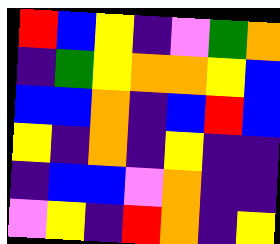[["red", "blue", "yellow", "indigo", "violet", "green", "orange"], ["indigo", "green", "yellow", "orange", "orange", "yellow", "blue"], ["blue", "blue", "orange", "indigo", "blue", "red", "blue"], ["yellow", "indigo", "orange", "indigo", "yellow", "indigo", "indigo"], ["indigo", "blue", "blue", "violet", "orange", "indigo", "indigo"], ["violet", "yellow", "indigo", "red", "orange", "indigo", "yellow"]]